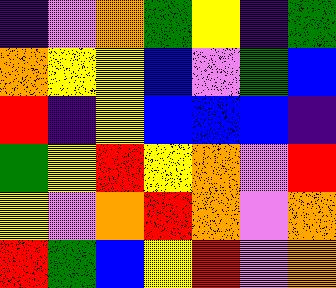[["indigo", "violet", "orange", "green", "yellow", "indigo", "green"], ["orange", "yellow", "yellow", "blue", "violet", "green", "blue"], ["red", "indigo", "yellow", "blue", "blue", "blue", "indigo"], ["green", "yellow", "red", "yellow", "orange", "violet", "red"], ["yellow", "violet", "orange", "red", "orange", "violet", "orange"], ["red", "green", "blue", "yellow", "red", "violet", "orange"]]